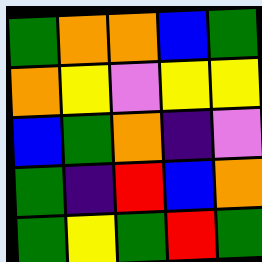[["green", "orange", "orange", "blue", "green"], ["orange", "yellow", "violet", "yellow", "yellow"], ["blue", "green", "orange", "indigo", "violet"], ["green", "indigo", "red", "blue", "orange"], ["green", "yellow", "green", "red", "green"]]